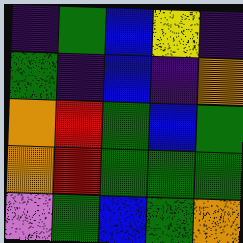[["indigo", "green", "blue", "yellow", "indigo"], ["green", "indigo", "blue", "indigo", "orange"], ["orange", "red", "green", "blue", "green"], ["orange", "red", "green", "green", "green"], ["violet", "green", "blue", "green", "orange"]]